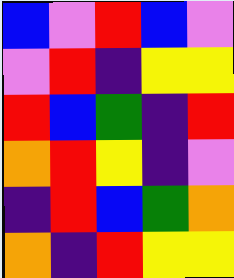[["blue", "violet", "red", "blue", "violet"], ["violet", "red", "indigo", "yellow", "yellow"], ["red", "blue", "green", "indigo", "red"], ["orange", "red", "yellow", "indigo", "violet"], ["indigo", "red", "blue", "green", "orange"], ["orange", "indigo", "red", "yellow", "yellow"]]